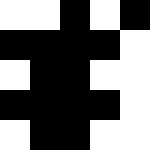[["white", "white", "black", "white", "black"], ["black", "black", "black", "black", "white"], ["white", "black", "black", "white", "white"], ["black", "black", "black", "black", "white"], ["white", "black", "black", "white", "white"]]